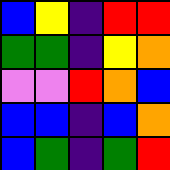[["blue", "yellow", "indigo", "red", "red"], ["green", "green", "indigo", "yellow", "orange"], ["violet", "violet", "red", "orange", "blue"], ["blue", "blue", "indigo", "blue", "orange"], ["blue", "green", "indigo", "green", "red"]]